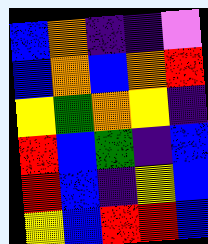[["blue", "orange", "indigo", "indigo", "violet"], ["blue", "orange", "blue", "orange", "red"], ["yellow", "green", "orange", "yellow", "indigo"], ["red", "blue", "green", "indigo", "blue"], ["red", "blue", "indigo", "yellow", "blue"], ["yellow", "blue", "red", "red", "blue"]]